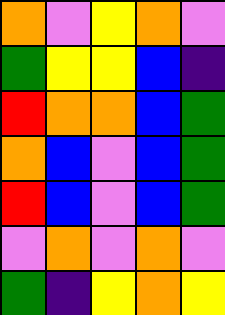[["orange", "violet", "yellow", "orange", "violet"], ["green", "yellow", "yellow", "blue", "indigo"], ["red", "orange", "orange", "blue", "green"], ["orange", "blue", "violet", "blue", "green"], ["red", "blue", "violet", "blue", "green"], ["violet", "orange", "violet", "orange", "violet"], ["green", "indigo", "yellow", "orange", "yellow"]]